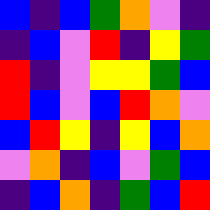[["blue", "indigo", "blue", "green", "orange", "violet", "indigo"], ["indigo", "blue", "violet", "red", "indigo", "yellow", "green"], ["red", "indigo", "violet", "yellow", "yellow", "green", "blue"], ["red", "blue", "violet", "blue", "red", "orange", "violet"], ["blue", "red", "yellow", "indigo", "yellow", "blue", "orange"], ["violet", "orange", "indigo", "blue", "violet", "green", "blue"], ["indigo", "blue", "orange", "indigo", "green", "blue", "red"]]